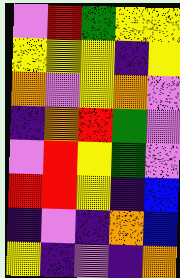[["violet", "red", "green", "yellow", "yellow"], ["yellow", "yellow", "yellow", "indigo", "yellow"], ["orange", "violet", "yellow", "orange", "violet"], ["indigo", "orange", "red", "green", "violet"], ["violet", "red", "yellow", "green", "violet"], ["red", "red", "yellow", "indigo", "blue"], ["indigo", "violet", "indigo", "orange", "blue"], ["yellow", "indigo", "violet", "indigo", "orange"]]